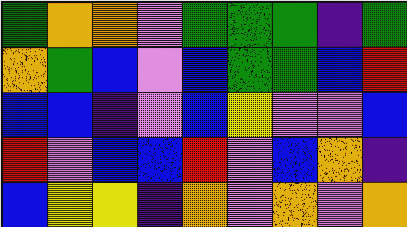[["green", "orange", "orange", "violet", "green", "green", "green", "indigo", "green"], ["orange", "green", "blue", "violet", "blue", "green", "green", "blue", "red"], ["blue", "blue", "indigo", "violet", "blue", "yellow", "violet", "violet", "blue"], ["red", "violet", "blue", "blue", "red", "violet", "blue", "orange", "indigo"], ["blue", "yellow", "yellow", "indigo", "orange", "violet", "orange", "violet", "orange"]]